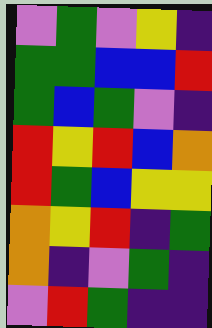[["violet", "green", "violet", "yellow", "indigo"], ["green", "green", "blue", "blue", "red"], ["green", "blue", "green", "violet", "indigo"], ["red", "yellow", "red", "blue", "orange"], ["red", "green", "blue", "yellow", "yellow"], ["orange", "yellow", "red", "indigo", "green"], ["orange", "indigo", "violet", "green", "indigo"], ["violet", "red", "green", "indigo", "indigo"]]